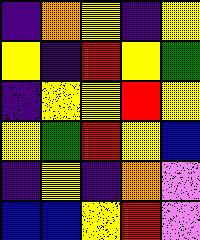[["indigo", "orange", "yellow", "indigo", "yellow"], ["yellow", "indigo", "red", "yellow", "green"], ["indigo", "yellow", "yellow", "red", "yellow"], ["yellow", "green", "red", "yellow", "blue"], ["indigo", "yellow", "indigo", "orange", "violet"], ["blue", "blue", "yellow", "red", "violet"]]